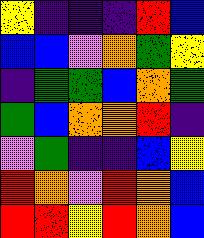[["yellow", "indigo", "indigo", "indigo", "red", "blue"], ["blue", "blue", "violet", "orange", "green", "yellow"], ["indigo", "green", "green", "blue", "orange", "green"], ["green", "blue", "orange", "orange", "red", "indigo"], ["violet", "green", "indigo", "indigo", "blue", "yellow"], ["red", "orange", "violet", "red", "orange", "blue"], ["red", "red", "yellow", "red", "orange", "blue"]]